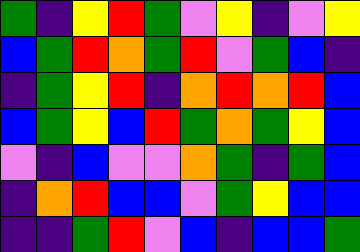[["green", "indigo", "yellow", "red", "green", "violet", "yellow", "indigo", "violet", "yellow"], ["blue", "green", "red", "orange", "green", "red", "violet", "green", "blue", "indigo"], ["indigo", "green", "yellow", "red", "indigo", "orange", "red", "orange", "red", "blue"], ["blue", "green", "yellow", "blue", "red", "green", "orange", "green", "yellow", "blue"], ["violet", "indigo", "blue", "violet", "violet", "orange", "green", "indigo", "green", "blue"], ["indigo", "orange", "red", "blue", "blue", "violet", "green", "yellow", "blue", "blue"], ["indigo", "indigo", "green", "red", "violet", "blue", "indigo", "blue", "blue", "green"]]